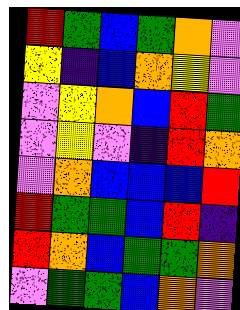[["red", "green", "blue", "green", "orange", "violet"], ["yellow", "indigo", "blue", "orange", "yellow", "violet"], ["violet", "yellow", "orange", "blue", "red", "green"], ["violet", "yellow", "violet", "indigo", "red", "orange"], ["violet", "orange", "blue", "blue", "blue", "red"], ["red", "green", "green", "blue", "red", "indigo"], ["red", "orange", "blue", "green", "green", "orange"], ["violet", "green", "green", "blue", "orange", "violet"]]